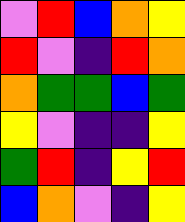[["violet", "red", "blue", "orange", "yellow"], ["red", "violet", "indigo", "red", "orange"], ["orange", "green", "green", "blue", "green"], ["yellow", "violet", "indigo", "indigo", "yellow"], ["green", "red", "indigo", "yellow", "red"], ["blue", "orange", "violet", "indigo", "yellow"]]